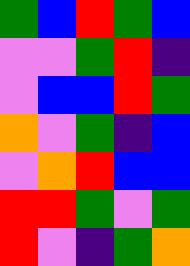[["green", "blue", "red", "green", "blue"], ["violet", "violet", "green", "red", "indigo"], ["violet", "blue", "blue", "red", "green"], ["orange", "violet", "green", "indigo", "blue"], ["violet", "orange", "red", "blue", "blue"], ["red", "red", "green", "violet", "green"], ["red", "violet", "indigo", "green", "orange"]]